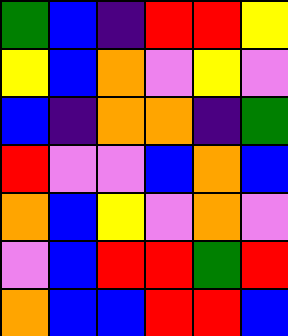[["green", "blue", "indigo", "red", "red", "yellow"], ["yellow", "blue", "orange", "violet", "yellow", "violet"], ["blue", "indigo", "orange", "orange", "indigo", "green"], ["red", "violet", "violet", "blue", "orange", "blue"], ["orange", "blue", "yellow", "violet", "orange", "violet"], ["violet", "blue", "red", "red", "green", "red"], ["orange", "blue", "blue", "red", "red", "blue"]]